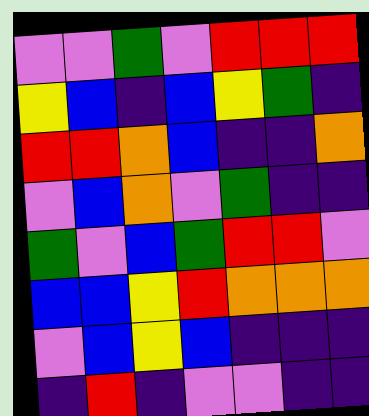[["violet", "violet", "green", "violet", "red", "red", "red"], ["yellow", "blue", "indigo", "blue", "yellow", "green", "indigo"], ["red", "red", "orange", "blue", "indigo", "indigo", "orange"], ["violet", "blue", "orange", "violet", "green", "indigo", "indigo"], ["green", "violet", "blue", "green", "red", "red", "violet"], ["blue", "blue", "yellow", "red", "orange", "orange", "orange"], ["violet", "blue", "yellow", "blue", "indigo", "indigo", "indigo"], ["indigo", "red", "indigo", "violet", "violet", "indigo", "indigo"]]